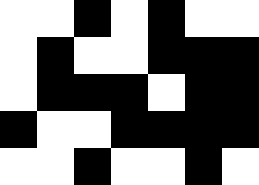[["white", "white", "black", "white", "black", "white", "white"], ["white", "black", "white", "white", "black", "black", "black"], ["white", "black", "black", "black", "white", "black", "black"], ["black", "white", "white", "black", "black", "black", "black"], ["white", "white", "black", "white", "white", "black", "white"]]